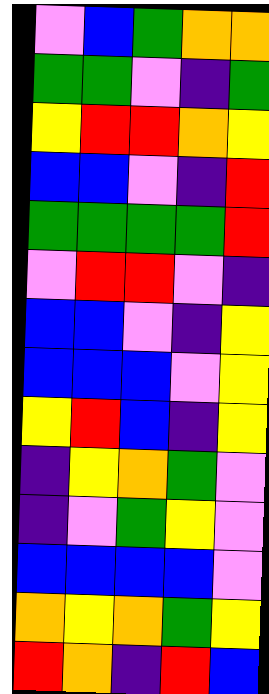[["violet", "blue", "green", "orange", "orange"], ["green", "green", "violet", "indigo", "green"], ["yellow", "red", "red", "orange", "yellow"], ["blue", "blue", "violet", "indigo", "red"], ["green", "green", "green", "green", "red"], ["violet", "red", "red", "violet", "indigo"], ["blue", "blue", "violet", "indigo", "yellow"], ["blue", "blue", "blue", "violet", "yellow"], ["yellow", "red", "blue", "indigo", "yellow"], ["indigo", "yellow", "orange", "green", "violet"], ["indigo", "violet", "green", "yellow", "violet"], ["blue", "blue", "blue", "blue", "violet"], ["orange", "yellow", "orange", "green", "yellow"], ["red", "orange", "indigo", "red", "blue"]]